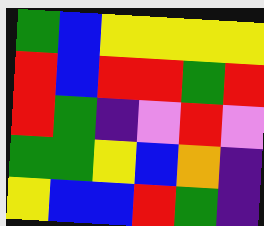[["green", "blue", "yellow", "yellow", "yellow", "yellow"], ["red", "blue", "red", "red", "green", "red"], ["red", "green", "indigo", "violet", "red", "violet"], ["green", "green", "yellow", "blue", "orange", "indigo"], ["yellow", "blue", "blue", "red", "green", "indigo"]]